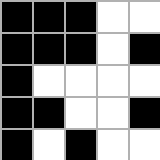[["black", "black", "black", "white", "white"], ["black", "black", "black", "white", "black"], ["black", "white", "white", "white", "white"], ["black", "black", "white", "white", "black"], ["black", "white", "black", "white", "white"]]